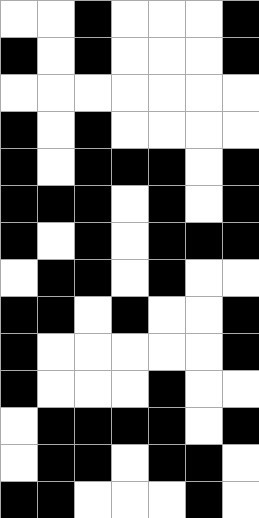[["white", "white", "black", "white", "white", "white", "black"], ["black", "white", "black", "white", "white", "white", "black"], ["white", "white", "white", "white", "white", "white", "white"], ["black", "white", "black", "white", "white", "white", "white"], ["black", "white", "black", "black", "black", "white", "black"], ["black", "black", "black", "white", "black", "white", "black"], ["black", "white", "black", "white", "black", "black", "black"], ["white", "black", "black", "white", "black", "white", "white"], ["black", "black", "white", "black", "white", "white", "black"], ["black", "white", "white", "white", "white", "white", "black"], ["black", "white", "white", "white", "black", "white", "white"], ["white", "black", "black", "black", "black", "white", "black"], ["white", "black", "black", "white", "black", "black", "white"], ["black", "black", "white", "white", "white", "black", "white"]]